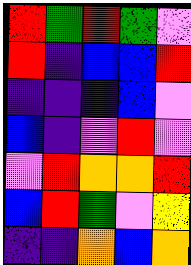[["red", "green", "red", "green", "violet"], ["red", "indigo", "blue", "blue", "red"], ["indigo", "indigo", "indigo", "blue", "violet"], ["blue", "indigo", "violet", "red", "violet"], ["violet", "red", "orange", "orange", "red"], ["blue", "red", "green", "violet", "yellow"], ["indigo", "indigo", "orange", "blue", "orange"]]